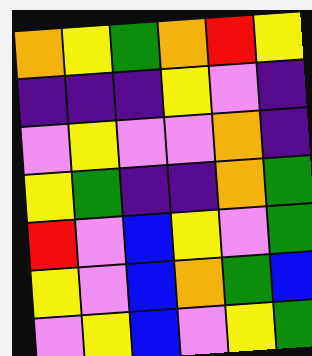[["orange", "yellow", "green", "orange", "red", "yellow"], ["indigo", "indigo", "indigo", "yellow", "violet", "indigo"], ["violet", "yellow", "violet", "violet", "orange", "indigo"], ["yellow", "green", "indigo", "indigo", "orange", "green"], ["red", "violet", "blue", "yellow", "violet", "green"], ["yellow", "violet", "blue", "orange", "green", "blue"], ["violet", "yellow", "blue", "violet", "yellow", "green"]]